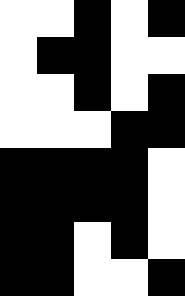[["white", "white", "black", "white", "black"], ["white", "black", "black", "white", "white"], ["white", "white", "black", "white", "black"], ["white", "white", "white", "black", "black"], ["black", "black", "black", "black", "white"], ["black", "black", "black", "black", "white"], ["black", "black", "white", "black", "white"], ["black", "black", "white", "white", "black"]]